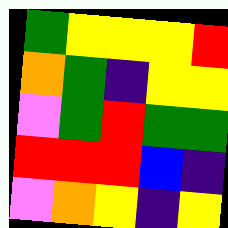[["green", "yellow", "yellow", "yellow", "red"], ["orange", "green", "indigo", "yellow", "yellow"], ["violet", "green", "red", "green", "green"], ["red", "red", "red", "blue", "indigo"], ["violet", "orange", "yellow", "indigo", "yellow"]]